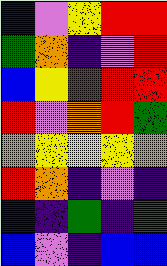[["blue", "violet", "yellow", "red", "red"], ["green", "orange", "indigo", "violet", "red"], ["blue", "yellow", "red", "red", "red"], ["red", "violet", "orange", "red", "green"], ["orange", "yellow", "yellow", "yellow", "orange"], ["red", "orange", "indigo", "violet", "indigo"], ["blue", "indigo", "green", "indigo", "green"], ["blue", "violet", "indigo", "blue", "blue"]]